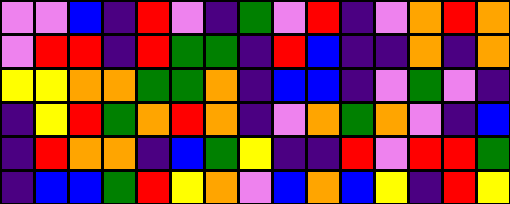[["violet", "violet", "blue", "indigo", "red", "violet", "indigo", "green", "violet", "red", "indigo", "violet", "orange", "red", "orange"], ["violet", "red", "red", "indigo", "red", "green", "green", "indigo", "red", "blue", "indigo", "indigo", "orange", "indigo", "orange"], ["yellow", "yellow", "orange", "orange", "green", "green", "orange", "indigo", "blue", "blue", "indigo", "violet", "green", "violet", "indigo"], ["indigo", "yellow", "red", "green", "orange", "red", "orange", "indigo", "violet", "orange", "green", "orange", "violet", "indigo", "blue"], ["indigo", "red", "orange", "orange", "indigo", "blue", "green", "yellow", "indigo", "indigo", "red", "violet", "red", "red", "green"], ["indigo", "blue", "blue", "green", "red", "yellow", "orange", "violet", "blue", "orange", "blue", "yellow", "indigo", "red", "yellow"]]